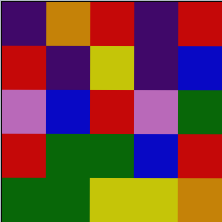[["indigo", "orange", "red", "indigo", "red"], ["red", "indigo", "yellow", "indigo", "blue"], ["violet", "blue", "red", "violet", "green"], ["red", "green", "green", "blue", "red"], ["green", "green", "yellow", "yellow", "orange"]]